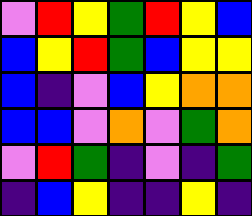[["violet", "red", "yellow", "green", "red", "yellow", "blue"], ["blue", "yellow", "red", "green", "blue", "yellow", "yellow"], ["blue", "indigo", "violet", "blue", "yellow", "orange", "orange"], ["blue", "blue", "violet", "orange", "violet", "green", "orange"], ["violet", "red", "green", "indigo", "violet", "indigo", "green"], ["indigo", "blue", "yellow", "indigo", "indigo", "yellow", "indigo"]]